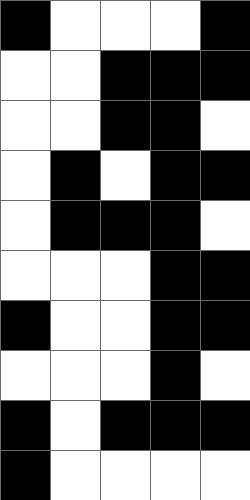[["black", "white", "white", "white", "black"], ["white", "white", "black", "black", "black"], ["white", "white", "black", "black", "white"], ["white", "black", "white", "black", "black"], ["white", "black", "black", "black", "white"], ["white", "white", "white", "black", "black"], ["black", "white", "white", "black", "black"], ["white", "white", "white", "black", "white"], ["black", "white", "black", "black", "black"], ["black", "white", "white", "white", "white"]]